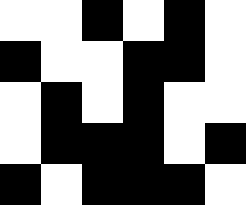[["white", "white", "black", "white", "black", "white"], ["black", "white", "white", "black", "black", "white"], ["white", "black", "white", "black", "white", "white"], ["white", "black", "black", "black", "white", "black"], ["black", "white", "black", "black", "black", "white"]]